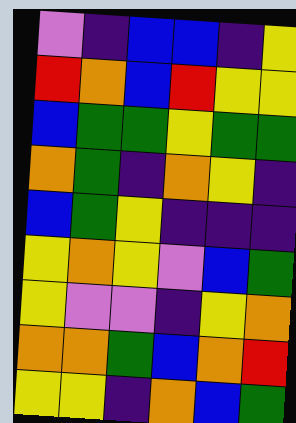[["violet", "indigo", "blue", "blue", "indigo", "yellow"], ["red", "orange", "blue", "red", "yellow", "yellow"], ["blue", "green", "green", "yellow", "green", "green"], ["orange", "green", "indigo", "orange", "yellow", "indigo"], ["blue", "green", "yellow", "indigo", "indigo", "indigo"], ["yellow", "orange", "yellow", "violet", "blue", "green"], ["yellow", "violet", "violet", "indigo", "yellow", "orange"], ["orange", "orange", "green", "blue", "orange", "red"], ["yellow", "yellow", "indigo", "orange", "blue", "green"]]